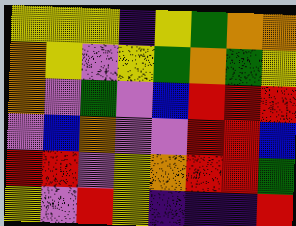[["yellow", "yellow", "yellow", "indigo", "yellow", "green", "orange", "orange"], ["orange", "yellow", "violet", "yellow", "green", "orange", "green", "yellow"], ["orange", "violet", "green", "violet", "blue", "red", "red", "red"], ["violet", "blue", "orange", "violet", "violet", "red", "red", "blue"], ["red", "red", "violet", "yellow", "orange", "red", "red", "green"], ["yellow", "violet", "red", "yellow", "indigo", "indigo", "indigo", "red"]]